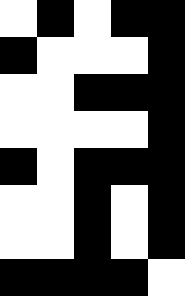[["white", "black", "white", "black", "black"], ["black", "white", "white", "white", "black"], ["white", "white", "black", "black", "black"], ["white", "white", "white", "white", "black"], ["black", "white", "black", "black", "black"], ["white", "white", "black", "white", "black"], ["white", "white", "black", "white", "black"], ["black", "black", "black", "black", "white"]]